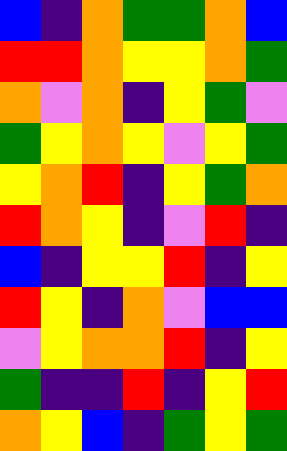[["blue", "indigo", "orange", "green", "green", "orange", "blue"], ["red", "red", "orange", "yellow", "yellow", "orange", "green"], ["orange", "violet", "orange", "indigo", "yellow", "green", "violet"], ["green", "yellow", "orange", "yellow", "violet", "yellow", "green"], ["yellow", "orange", "red", "indigo", "yellow", "green", "orange"], ["red", "orange", "yellow", "indigo", "violet", "red", "indigo"], ["blue", "indigo", "yellow", "yellow", "red", "indigo", "yellow"], ["red", "yellow", "indigo", "orange", "violet", "blue", "blue"], ["violet", "yellow", "orange", "orange", "red", "indigo", "yellow"], ["green", "indigo", "indigo", "red", "indigo", "yellow", "red"], ["orange", "yellow", "blue", "indigo", "green", "yellow", "green"]]